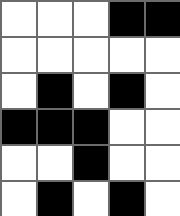[["white", "white", "white", "black", "black"], ["white", "white", "white", "white", "white"], ["white", "black", "white", "black", "white"], ["black", "black", "black", "white", "white"], ["white", "white", "black", "white", "white"], ["white", "black", "white", "black", "white"]]